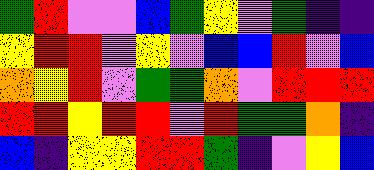[["green", "red", "violet", "violet", "blue", "green", "yellow", "violet", "green", "indigo", "indigo"], ["yellow", "red", "red", "violet", "yellow", "violet", "blue", "blue", "red", "violet", "blue"], ["orange", "yellow", "red", "violet", "green", "green", "orange", "violet", "red", "red", "red"], ["red", "red", "yellow", "red", "red", "violet", "red", "green", "green", "orange", "indigo"], ["blue", "indigo", "yellow", "yellow", "red", "red", "green", "indigo", "violet", "yellow", "blue"]]